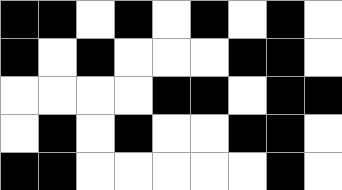[["black", "black", "white", "black", "white", "black", "white", "black", "white"], ["black", "white", "black", "white", "white", "white", "black", "black", "white"], ["white", "white", "white", "white", "black", "black", "white", "black", "black"], ["white", "black", "white", "black", "white", "white", "black", "black", "white"], ["black", "black", "white", "white", "white", "white", "white", "black", "white"]]